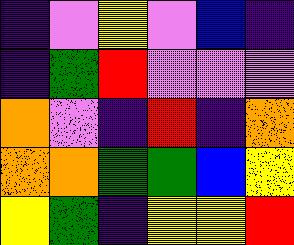[["indigo", "violet", "yellow", "violet", "blue", "indigo"], ["indigo", "green", "red", "violet", "violet", "violet"], ["orange", "violet", "indigo", "red", "indigo", "orange"], ["orange", "orange", "green", "green", "blue", "yellow"], ["yellow", "green", "indigo", "yellow", "yellow", "red"]]